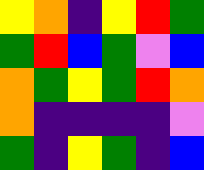[["yellow", "orange", "indigo", "yellow", "red", "green"], ["green", "red", "blue", "green", "violet", "blue"], ["orange", "green", "yellow", "green", "red", "orange"], ["orange", "indigo", "indigo", "indigo", "indigo", "violet"], ["green", "indigo", "yellow", "green", "indigo", "blue"]]